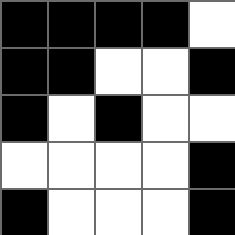[["black", "black", "black", "black", "white"], ["black", "black", "white", "white", "black"], ["black", "white", "black", "white", "white"], ["white", "white", "white", "white", "black"], ["black", "white", "white", "white", "black"]]